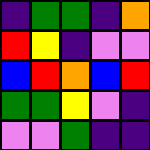[["indigo", "green", "green", "indigo", "orange"], ["red", "yellow", "indigo", "violet", "violet"], ["blue", "red", "orange", "blue", "red"], ["green", "green", "yellow", "violet", "indigo"], ["violet", "violet", "green", "indigo", "indigo"]]